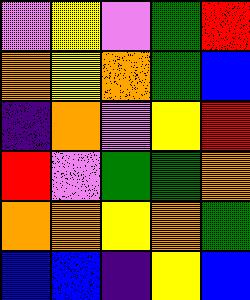[["violet", "yellow", "violet", "green", "red"], ["orange", "yellow", "orange", "green", "blue"], ["indigo", "orange", "violet", "yellow", "red"], ["red", "violet", "green", "green", "orange"], ["orange", "orange", "yellow", "orange", "green"], ["blue", "blue", "indigo", "yellow", "blue"]]